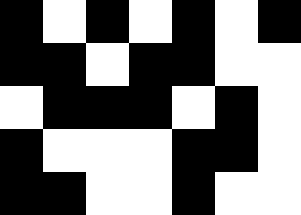[["black", "white", "black", "white", "black", "white", "black"], ["black", "black", "white", "black", "black", "white", "white"], ["white", "black", "black", "black", "white", "black", "white"], ["black", "white", "white", "white", "black", "black", "white"], ["black", "black", "white", "white", "black", "white", "white"]]